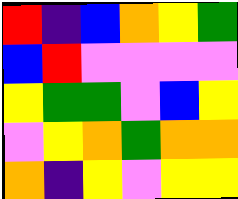[["red", "indigo", "blue", "orange", "yellow", "green"], ["blue", "red", "violet", "violet", "violet", "violet"], ["yellow", "green", "green", "violet", "blue", "yellow"], ["violet", "yellow", "orange", "green", "orange", "orange"], ["orange", "indigo", "yellow", "violet", "yellow", "yellow"]]